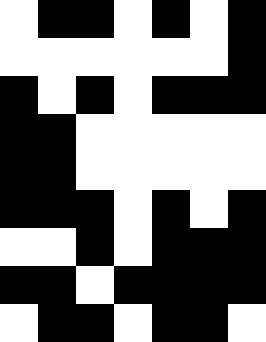[["white", "black", "black", "white", "black", "white", "black"], ["white", "white", "white", "white", "white", "white", "black"], ["black", "white", "black", "white", "black", "black", "black"], ["black", "black", "white", "white", "white", "white", "white"], ["black", "black", "white", "white", "white", "white", "white"], ["black", "black", "black", "white", "black", "white", "black"], ["white", "white", "black", "white", "black", "black", "black"], ["black", "black", "white", "black", "black", "black", "black"], ["white", "black", "black", "white", "black", "black", "white"]]